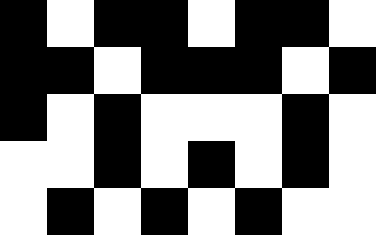[["black", "white", "black", "black", "white", "black", "black", "white"], ["black", "black", "white", "black", "black", "black", "white", "black"], ["black", "white", "black", "white", "white", "white", "black", "white"], ["white", "white", "black", "white", "black", "white", "black", "white"], ["white", "black", "white", "black", "white", "black", "white", "white"]]